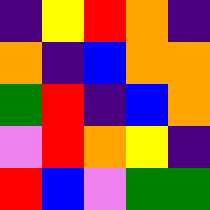[["indigo", "yellow", "red", "orange", "indigo"], ["orange", "indigo", "blue", "orange", "orange"], ["green", "red", "indigo", "blue", "orange"], ["violet", "red", "orange", "yellow", "indigo"], ["red", "blue", "violet", "green", "green"]]